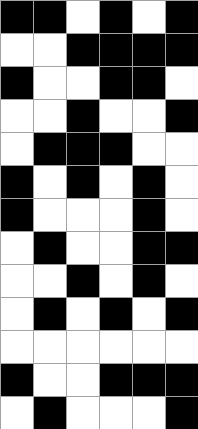[["black", "black", "white", "black", "white", "black"], ["white", "white", "black", "black", "black", "black"], ["black", "white", "white", "black", "black", "white"], ["white", "white", "black", "white", "white", "black"], ["white", "black", "black", "black", "white", "white"], ["black", "white", "black", "white", "black", "white"], ["black", "white", "white", "white", "black", "white"], ["white", "black", "white", "white", "black", "black"], ["white", "white", "black", "white", "black", "white"], ["white", "black", "white", "black", "white", "black"], ["white", "white", "white", "white", "white", "white"], ["black", "white", "white", "black", "black", "black"], ["white", "black", "white", "white", "white", "black"]]